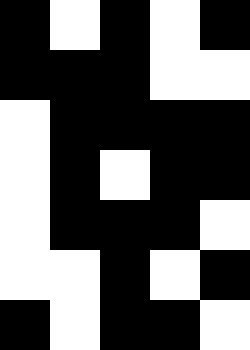[["black", "white", "black", "white", "black"], ["black", "black", "black", "white", "white"], ["white", "black", "black", "black", "black"], ["white", "black", "white", "black", "black"], ["white", "black", "black", "black", "white"], ["white", "white", "black", "white", "black"], ["black", "white", "black", "black", "white"]]